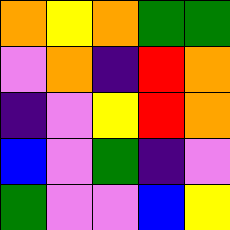[["orange", "yellow", "orange", "green", "green"], ["violet", "orange", "indigo", "red", "orange"], ["indigo", "violet", "yellow", "red", "orange"], ["blue", "violet", "green", "indigo", "violet"], ["green", "violet", "violet", "blue", "yellow"]]